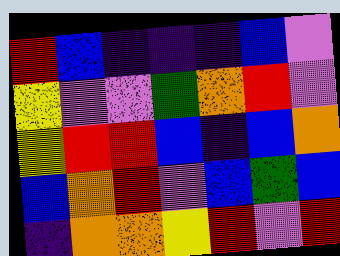[["red", "blue", "indigo", "indigo", "indigo", "blue", "violet"], ["yellow", "violet", "violet", "green", "orange", "red", "violet"], ["yellow", "red", "red", "blue", "indigo", "blue", "orange"], ["blue", "orange", "red", "violet", "blue", "green", "blue"], ["indigo", "orange", "orange", "yellow", "red", "violet", "red"]]